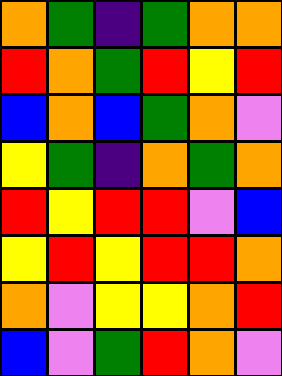[["orange", "green", "indigo", "green", "orange", "orange"], ["red", "orange", "green", "red", "yellow", "red"], ["blue", "orange", "blue", "green", "orange", "violet"], ["yellow", "green", "indigo", "orange", "green", "orange"], ["red", "yellow", "red", "red", "violet", "blue"], ["yellow", "red", "yellow", "red", "red", "orange"], ["orange", "violet", "yellow", "yellow", "orange", "red"], ["blue", "violet", "green", "red", "orange", "violet"]]